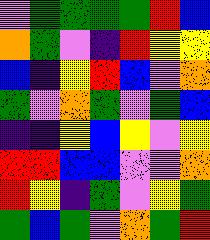[["violet", "green", "green", "green", "green", "red", "blue"], ["orange", "green", "violet", "indigo", "red", "yellow", "yellow"], ["blue", "indigo", "yellow", "red", "blue", "violet", "orange"], ["green", "violet", "orange", "green", "violet", "green", "blue"], ["indigo", "indigo", "yellow", "blue", "yellow", "violet", "yellow"], ["red", "red", "blue", "blue", "violet", "violet", "orange"], ["red", "yellow", "indigo", "green", "violet", "yellow", "green"], ["green", "blue", "green", "violet", "orange", "green", "red"]]